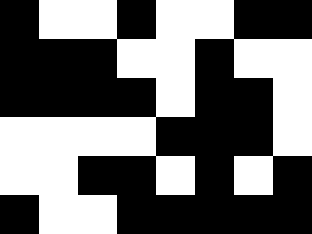[["black", "white", "white", "black", "white", "white", "black", "black"], ["black", "black", "black", "white", "white", "black", "white", "white"], ["black", "black", "black", "black", "white", "black", "black", "white"], ["white", "white", "white", "white", "black", "black", "black", "white"], ["white", "white", "black", "black", "white", "black", "white", "black"], ["black", "white", "white", "black", "black", "black", "black", "black"]]